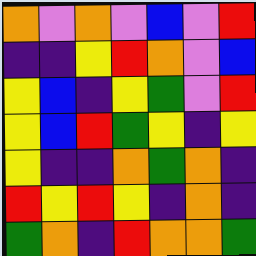[["orange", "violet", "orange", "violet", "blue", "violet", "red"], ["indigo", "indigo", "yellow", "red", "orange", "violet", "blue"], ["yellow", "blue", "indigo", "yellow", "green", "violet", "red"], ["yellow", "blue", "red", "green", "yellow", "indigo", "yellow"], ["yellow", "indigo", "indigo", "orange", "green", "orange", "indigo"], ["red", "yellow", "red", "yellow", "indigo", "orange", "indigo"], ["green", "orange", "indigo", "red", "orange", "orange", "green"]]